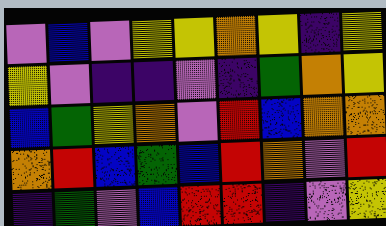[["violet", "blue", "violet", "yellow", "yellow", "orange", "yellow", "indigo", "yellow"], ["yellow", "violet", "indigo", "indigo", "violet", "indigo", "green", "orange", "yellow"], ["blue", "green", "yellow", "orange", "violet", "red", "blue", "orange", "orange"], ["orange", "red", "blue", "green", "blue", "red", "orange", "violet", "red"], ["indigo", "green", "violet", "blue", "red", "red", "indigo", "violet", "yellow"]]